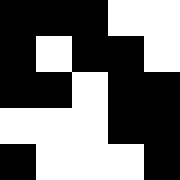[["black", "black", "black", "white", "white"], ["black", "white", "black", "black", "white"], ["black", "black", "white", "black", "black"], ["white", "white", "white", "black", "black"], ["black", "white", "white", "white", "black"]]